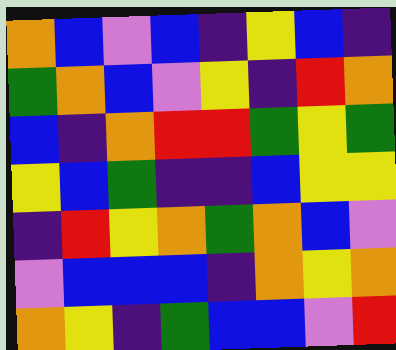[["orange", "blue", "violet", "blue", "indigo", "yellow", "blue", "indigo"], ["green", "orange", "blue", "violet", "yellow", "indigo", "red", "orange"], ["blue", "indigo", "orange", "red", "red", "green", "yellow", "green"], ["yellow", "blue", "green", "indigo", "indigo", "blue", "yellow", "yellow"], ["indigo", "red", "yellow", "orange", "green", "orange", "blue", "violet"], ["violet", "blue", "blue", "blue", "indigo", "orange", "yellow", "orange"], ["orange", "yellow", "indigo", "green", "blue", "blue", "violet", "red"]]